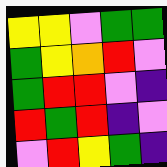[["yellow", "yellow", "violet", "green", "green"], ["green", "yellow", "orange", "red", "violet"], ["green", "red", "red", "violet", "indigo"], ["red", "green", "red", "indigo", "violet"], ["violet", "red", "yellow", "green", "indigo"]]